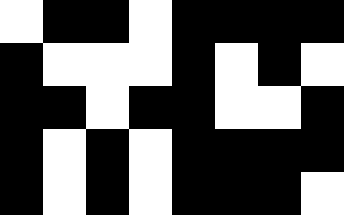[["white", "black", "black", "white", "black", "black", "black", "black"], ["black", "white", "white", "white", "black", "white", "black", "white"], ["black", "black", "white", "black", "black", "white", "white", "black"], ["black", "white", "black", "white", "black", "black", "black", "black"], ["black", "white", "black", "white", "black", "black", "black", "white"]]